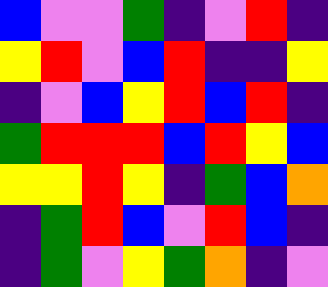[["blue", "violet", "violet", "green", "indigo", "violet", "red", "indigo"], ["yellow", "red", "violet", "blue", "red", "indigo", "indigo", "yellow"], ["indigo", "violet", "blue", "yellow", "red", "blue", "red", "indigo"], ["green", "red", "red", "red", "blue", "red", "yellow", "blue"], ["yellow", "yellow", "red", "yellow", "indigo", "green", "blue", "orange"], ["indigo", "green", "red", "blue", "violet", "red", "blue", "indigo"], ["indigo", "green", "violet", "yellow", "green", "orange", "indigo", "violet"]]